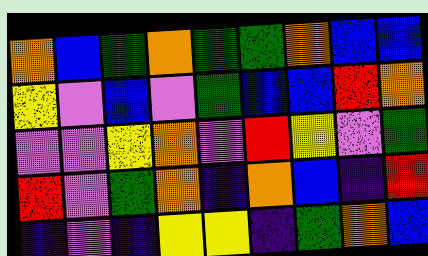[["orange", "blue", "green", "orange", "green", "green", "orange", "blue", "blue"], ["yellow", "violet", "blue", "violet", "green", "blue", "blue", "red", "orange"], ["violet", "violet", "yellow", "orange", "violet", "red", "yellow", "violet", "green"], ["red", "violet", "green", "orange", "indigo", "orange", "blue", "indigo", "red"], ["indigo", "violet", "indigo", "yellow", "yellow", "indigo", "green", "orange", "blue"]]